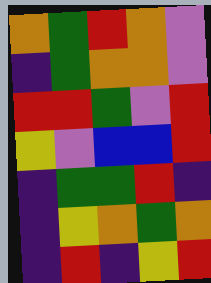[["orange", "green", "red", "orange", "violet"], ["indigo", "green", "orange", "orange", "violet"], ["red", "red", "green", "violet", "red"], ["yellow", "violet", "blue", "blue", "red"], ["indigo", "green", "green", "red", "indigo"], ["indigo", "yellow", "orange", "green", "orange"], ["indigo", "red", "indigo", "yellow", "red"]]